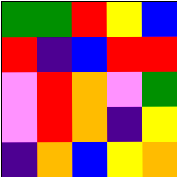[["green", "green", "red", "yellow", "blue"], ["red", "indigo", "blue", "red", "red"], ["violet", "red", "orange", "violet", "green"], ["violet", "red", "orange", "indigo", "yellow"], ["indigo", "orange", "blue", "yellow", "orange"]]